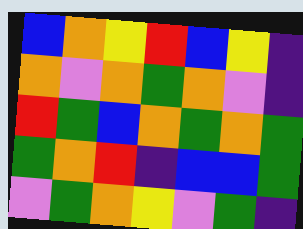[["blue", "orange", "yellow", "red", "blue", "yellow", "indigo"], ["orange", "violet", "orange", "green", "orange", "violet", "indigo"], ["red", "green", "blue", "orange", "green", "orange", "green"], ["green", "orange", "red", "indigo", "blue", "blue", "green"], ["violet", "green", "orange", "yellow", "violet", "green", "indigo"]]